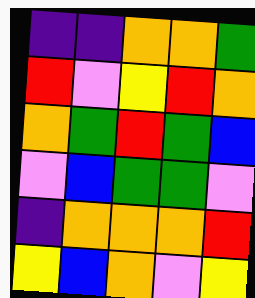[["indigo", "indigo", "orange", "orange", "green"], ["red", "violet", "yellow", "red", "orange"], ["orange", "green", "red", "green", "blue"], ["violet", "blue", "green", "green", "violet"], ["indigo", "orange", "orange", "orange", "red"], ["yellow", "blue", "orange", "violet", "yellow"]]